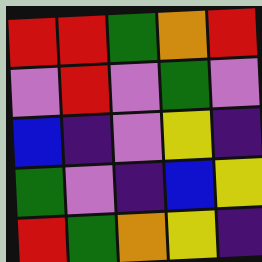[["red", "red", "green", "orange", "red"], ["violet", "red", "violet", "green", "violet"], ["blue", "indigo", "violet", "yellow", "indigo"], ["green", "violet", "indigo", "blue", "yellow"], ["red", "green", "orange", "yellow", "indigo"]]